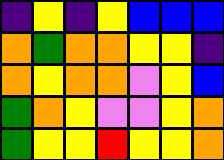[["indigo", "yellow", "indigo", "yellow", "blue", "blue", "blue"], ["orange", "green", "orange", "orange", "yellow", "yellow", "indigo"], ["orange", "yellow", "orange", "orange", "violet", "yellow", "blue"], ["green", "orange", "yellow", "violet", "violet", "yellow", "orange"], ["green", "yellow", "yellow", "red", "yellow", "yellow", "orange"]]